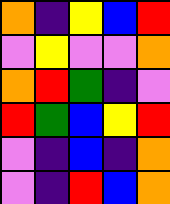[["orange", "indigo", "yellow", "blue", "red"], ["violet", "yellow", "violet", "violet", "orange"], ["orange", "red", "green", "indigo", "violet"], ["red", "green", "blue", "yellow", "red"], ["violet", "indigo", "blue", "indigo", "orange"], ["violet", "indigo", "red", "blue", "orange"]]